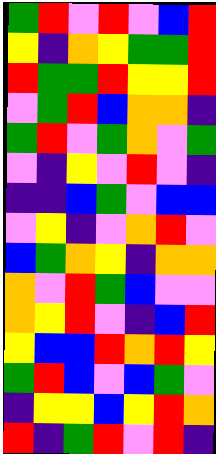[["green", "red", "violet", "red", "violet", "blue", "red"], ["yellow", "indigo", "orange", "yellow", "green", "green", "red"], ["red", "green", "green", "red", "yellow", "yellow", "red"], ["violet", "green", "red", "blue", "orange", "orange", "indigo"], ["green", "red", "violet", "green", "orange", "violet", "green"], ["violet", "indigo", "yellow", "violet", "red", "violet", "indigo"], ["indigo", "indigo", "blue", "green", "violet", "blue", "blue"], ["violet", "yellow", "indigo", "violet", "orange", "red", "violet"], ["blue", "green", "orange", "yellow", "indigo", "orange", "orange"], ["orange", "violet", "red", "green", "blue", "violet", "violet"], ["orange", "yellow", "red", "violet", "indigo", "blue", "red"], ["yellow", "blue", "blue", "red", "orange", "red", "yellow"], ["green", "red", "blue", "violet", "blue", "green", "violet"], ["indigo", "yellow", "yellow", "blue", "yellow", "red", "orange"], ["red", "indigo", "green", "red", "violet", "red", "indigo"]]